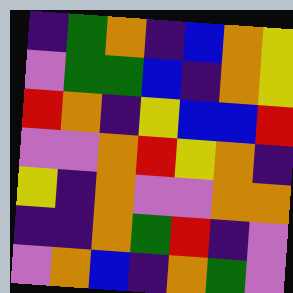[["indigo", "green", "orange", "indigo", "blue", "orange", "yellow"], ["violet", "green", "green", "blue", "indigo", "orange", "yellow"], ["red", "orange", "indigo", "yellow", "blue", "blue", "red"], ["violet", "violet", "orange", "red", "yellow", "orange", "indigo"], ["yellow", "indigo", "orange", "violet", "violet", "orange", "orange"], ["indigo", "indigo", "orange", "green", "red", "indigo", "violet"], ["violet", "orange", "blue", "indigo", "orange", "green", "violet"]]